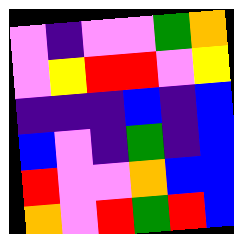[["violet", "indigo", "violet", "violet", "green", "orange"], ["violet", "yellow", "red", "red", "violet", "yellow"], ["indigo", "indigo", "indigo", "blue", "indigo", "blue"], ["blue", "violet", "indigo", "green", "indigo", "blue"], ["red", "violet", "violet", "orange", "blue", "blue"], ["orange", "violet", "red", "green", "red", "blue"]]